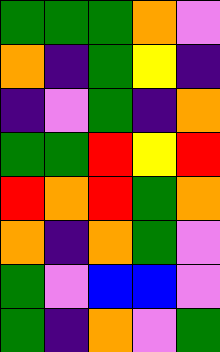[["green", "green", "green", "orange", "violet"], ["orange", "indigo", "green", "yellow", "indigo"], ["indigo", "violet", "green", "indigo", "orange"], ["green", "green", "red", "yellow", "red"], ["red", "orange", "red", "green", "orange"], ["orange", "indigo", "orange", "green", "violet"], ["green", "violet", "blue", "blue", "violet"], ["green", "indigo", "orange", "violet", "green"]]